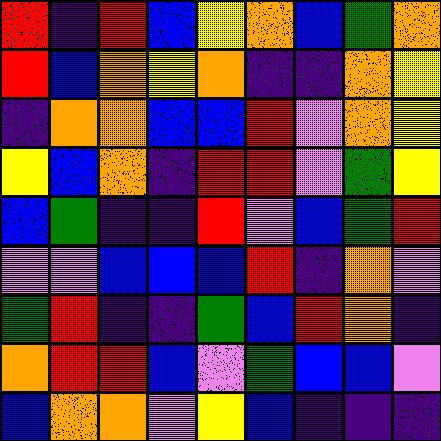[["red", "indigo", "red", "blue", "yellow", "orange", "blue", "green", "orange"], ["red", "blue", "orange", "yellow", "orange", "indigo", "indigo", "orange", "yellow"], ["indigo", "orange", "orange", "blue", "blue", "red", "violet", "orange", "yellow"], ["yellow", "blue", "orange", "indigo", "red", "red", "violet", "green", "yellow"], ["blue", "green", "indigo", "indigo", "red", "violet", "blue", "green", "red"], ["violet", "violet", "blue", "blue", "blue", "red", "indigo", "orange", "violet"], ["green", "red", "indigo", "indigo", "green", "blue", "red", "orange", "indigo"], ["orange", "red", "red", "blue", "violet", "green", "blue", "blue", "violet"], ["blue", "orange", "orange", "violet", "yellow", "blue", "indigo", "indigo", "indigo"]]